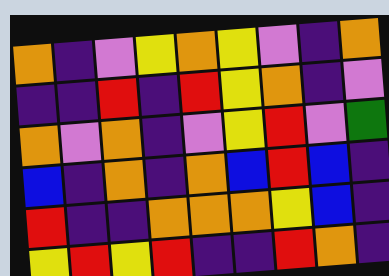[["orange", "indigo", "violet", "yellow", "orange", "yellow", "violet", "indigo", "orange"], ["indigo", "indigo", "red", "indigo", "red", "yellow", "orange", "indigo", "violet"], ["orange", "violet", "orange", "indigo", "violet", "yellow", "red", "violet", "green"], ["blue", "indigo", "orange", "indigo", "orange", "blue", "red", "blue", "indigo"], ["red", "indigo", "indigo", "orange", "orange", "orange", "yellow", "blue", "indigo"], ["yellow", "red", "yellow", "red", "indigo", "indigo", "red", "orange", "indigo"]]